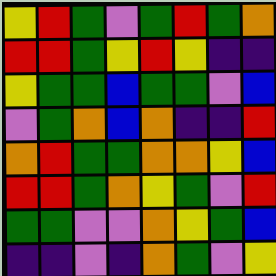[["yellow", "red", "green", "violet", "green", "red", "green", "orange"], ["red", "red", "green", "yellow", "red", "yellow", "indigo", "indigo"], ["yellow", "green", "green", "blue", "green", "green", "violet", "blue"], ["violet", "green", "orange", "blue", "orange", "indigo", "indigo", "red"], ["orange", "red", "green", "green", "orange", "orange", "yellow", "blue"], ["red", "red", "green", "orange", "yellow", "green", "violet", "red"], ["green", "green", "violet", "violet", "orange", "yellow", "green", "blue"], ["indigo", "indigo", "violet", "indigo", "orange", "green", "violet", "yellow"]]